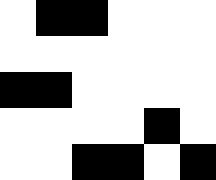[["white", "black", "black", "white", "white", "white"], ["white", "white", "white", "white", "white", "white"], ["black", "black", "white", "white", "white", "white"], ["white", "white", "white", "white", "black", "white"], ["white", "white", "black", "black", "white", "black"]]